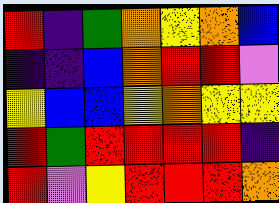[["red", "indigo", "green", "orange", "yellow", "orange", "blue"], ["indigo", "indigo", "blue", "orange", "red", "red", "violet"], ["yellow", "blue", "blue", "yellow", "orange", "yellow", "yellow"], ["red", "green", "red", "red", "red", "red", "indigo"], ["red", "violet", "yellow", "red", "red", "red", "orange"]]